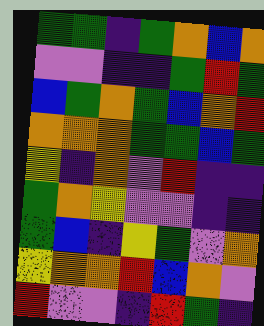[["green", "green", "indigo", "green", "orange", "blue", "orange"], ["violet", "violet", "indigo", "indigo", "green", "red", "green"], ["blue", "green", "orange", "green", "blue", "orange", "red"], ["orange", "orange", "orange", "green", "green", "blue", "green"], ["yellow", "indigo", "orange", "violet", "red", "indigo", "indigo"], ["green", "orange", "yellow", "violet", "violet", "indigo", "indigo"], ["green", "blue", "indigo", "yellow", "green", "violet", "orange"], ["yellow", "orange", "orange", "red", "blue", "orange", "violet"], ["red", "violet", "violet", "indigo", "red", "green", "indigo"]]